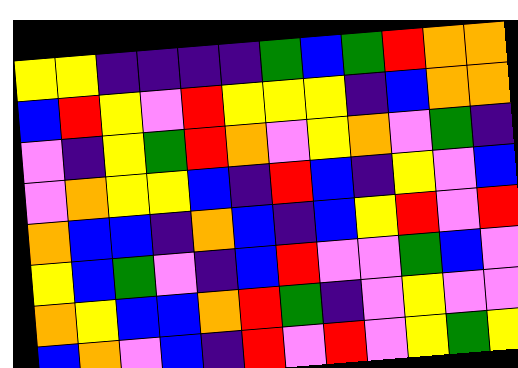[["yellow", "yellow", "indigo", "indigo", "indigo", "indigo", "green", "blue", "green", "red", "orange", "orange"], ["blue", "red", "yellow", "violet", "red", "yellow", "yellow", "yellow", "indigo", "blue", "orange", "orange"], ["violet", "indigo", "yellow", "green", "red", "orange", "violet", "yellow", "orange", "violet", "green", "indigo"], ["violet", "orange", "yellow", "yellow", "blue", "indigo", "red", "blue", "indigo", "yellow", "violet", "blue"], ["orange", "blue", "blue", "indigo", "orange", "blue", "indigo", "blue", "yellow", "red", "violet", "red"], ["yellow", "blue", "green", "violet", "indigo", "blue", "red", "violet", "violet", "green", "blue", "violet"], ["orange", "yellow", "blue", "blue", "orange", "red", "green", "indigo", "violet", "yellow", "violet", "violet"], ["blue", "orange", "violet", "blue", "indigo", "red", "violet", "red", "violet", "yellow", "green", "yellow"]]